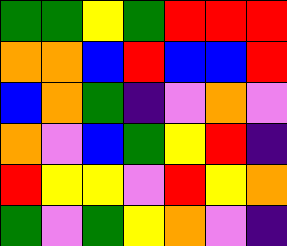[["green", "green", "yellow", "green", "red", "red", "red"], ["orange", "orange", "blue", "red", "blue", "blue", "red"], ["blue", "orange", "green", "indigo", "violet", "orange", "violet"], ["orange", "violet", "blue", "green", "yellow", "red", "indigo"], ["red", "yellow", "yellow", "violet", "red", "yellow", "orange"], ["green", "violet", "green", "yellow", "orange", "violet", "indigo"]]